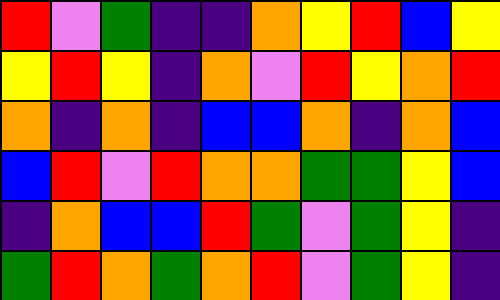[["red", "violet", "green", "indigo", "indigo", "orange", "yellow", "red", "blue", "yellow"], ["yellow", "red", "yellow", "indigo", "orange", "violet", "red", "yellow", "orange", "red"], ["orange", "indigo", "orange", "indigo", "blue", "blue", "orange", "indigo", "orange", "blue"], ["blue", "red", "violet", "red", "orange", "orange", "green", "green", "yellow", "blue"], ["indigo", "orange", "blue", "blue", "red", "green", "violet", "green", "yellow", "indigo"], ["green", "red", "orange", "green", "orange", "red", "violet", "green", "yellow", "indigo"]]